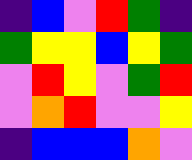[["indigo", "blue", "violet", "red", "green", "indigo"], ["green", "yellow", "yellow", "blue", "yellow", "green"], ["violet", "red", "yellow", "violet", "green", "red"], ["violet", "orange", "red", "violet", "violet", "yellow"], ["indigo", "blue", "blue", "blue", "orange", "violet"]]